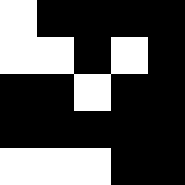[["white", "black", "black", "black", "black"], ["white", "white", "black", "white", "black"], ["black", "black", "white", "black", "black"], ["black", "black", "black", "black", "black"], ["white", "white", "white", "black", "black"]]